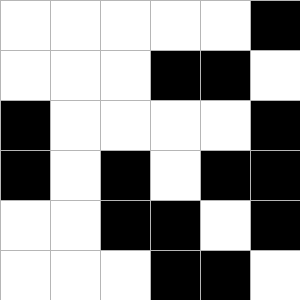[["white", "white", "white", "white", "white", "black"], ["white", "white", "white", "black", "black", "white"], ["black", "white", "white", "white", "white", "black"], ["black", "white", "black", "white", "black", "black"], ["white", "white", "black", "black", "white", "black"], ["white", "white", "white", "black", "black", "white"]]